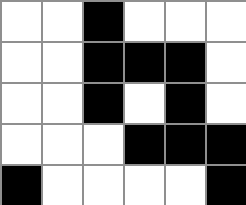[["white", "white", "black", "white", "white", "white"], ["white", "white", "black", "black", "black", "white"], ["white", "white", "black", "white", "black", "white"], ["white", "white", "white", "black", "black", "black"], ["black", "white", "white", "white", "white", "black"]]